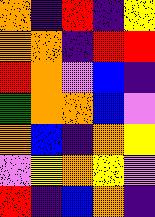[["orange", "indigo", "red", "indigo", "yellow"], ["orange", "orange", "indigo", "red", "red"], ["red", "orange", "violet", "blue", "indigo"], ["green", "orange", "orange", "blue", "violet"], ["orange", "blue", "indigo", "orange", "yellow"], ["violet", "yellow", "orange", "yellow", "violet"], ["red", "indigo", "blue", "orange", "indigo"]]